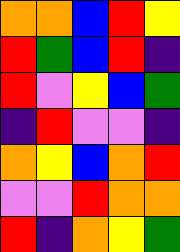[["orange", "orange", "blue", "red", "yellow"], ["red", "green", "blue", "red", "indigo"], ["red", "violet", "yellow", "blue", "green"], ["indigo", "red", "violet", "violet", "indigo"], ["orange", "yellow", "blue", "orange", "red"], ["violet", "violet", "red", "orange", "orange"], ["red", "indigo", "orange", "yellow", "green"]]